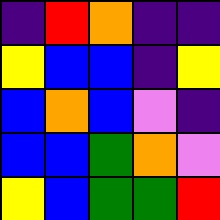[["indigo", "red", "orange", "indigo", "indigo"], ["yellow", "blue", "blue", "indigo", "yellow"], ["blue", "orange", "blue", "violet", "indigo"], ["blue", "blue", "green", "orange", "violet"], ["yellow", "blue", "green", "green", "red"]]